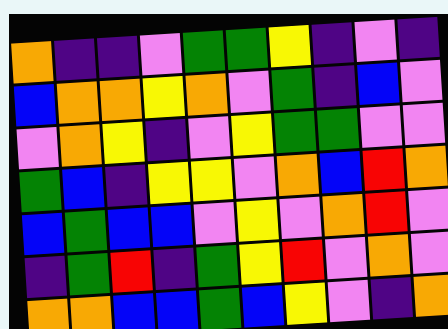[["orange", "indigo", "indigo", "violet", "green", "green", "yellow", "indigo", "violet", "indigo"], ["blue", "orange", "orange", "yellow", "orange", "violet", "green", "indigo", "blue", "violet"], ["violet", "orange", "yellow", "indigo", "violet", "yellow", "green", "green", "violet", "violet"], ["green", "blue", "indigo", "yellow", "yellow", "violet", "orange", "blue", "red", "orange"], ["blue", "green", "blue", "blue", "violet", "yellow", "violet", "orange", "red", "violet"], ["indigo", "green", "red", "indigo", "green", "yellow", "red", "violet", "orange", "violet"], ["orange", "orange", "blue", "blue", "green", "blue", "yellow", "violet", "indigo", "orange"]]